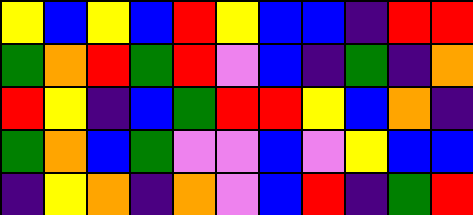[["yellow", "blue", "yellow", "blue", "red", "yellow", "blue", "blue", "indigo", "red", "red"], ["green", "orange", "red", "green", "red", "violet", "blue", "indigo", "green", "indigo", "orange"], ["red", "yellow", "indigo", "blue", "green", "red", "red", "yellow", "blue", "orange", "indigo"], ["green", "orange", "blue", "green", "violet", "violet", "blue", "violet", "yellow", "blue", "blue"], ["indigo", "yellow", "orange", "indigo", "orange", "violet", "blue", "red", "indigo", "green", "red"]]